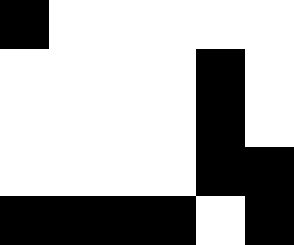[["black", "white", "white", "white", "white", "white"], ["white", "white", "white", "white", "black", "white"], ["white", "white", "white", "white", "black", "white"], ["white", "white", "white", "white", "black", "black"], ["black", "black", "black", "black", "white", "black"]]